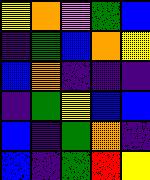[["yellow", "orange", "violet", "green", "blue"], ["indigo", "green", "blue", "orange", "yellow"], ["blue", "orange", "indigo", "indigo", "indigo"], ["indigo", "green", "yellow", "blue", "blue"], ["blue", "indigo", "green", "orange", "indigo"], ["blue", "indigo", "green", "red", "yellow"]]